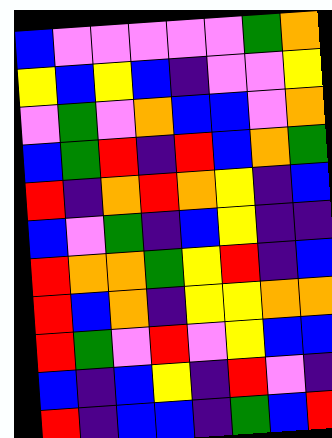[["blue", "violet", "violet", "violet", "violet", "violet", "green", "orange"], ["yellow", "blue", "yellow", "blue", "indigo", "violet", "violet", "yellow"], ["violet", "green", "violet", "orange", "blue", "blue", "violet", "orange"], ["blue", "green", "red", "indigo", "red", "blue", "orange", "green"], ["red", "indigo", "orange", "red", "orange", "yellow", "indigo", "blue"], ["blue", "violet", "green", "indigo", "blue", "yellow", "indigo", "indigo"], ["red", "orange", "orange", "green", "yellow", "red", "indigo", "blue"], ["red", "blue", "orange", "indigo", "yellow", "yellow", "orange", "orange"], ["red", "green", "violet", "red", "violet", "yellow", "blue", "blue"], ["blue", "indigo", "blue", "yellow", "indigo", "red", "violet", "indigo"], ["red", "indigo", "blue", "blue", "indigo", "green", "blue", "red"]]